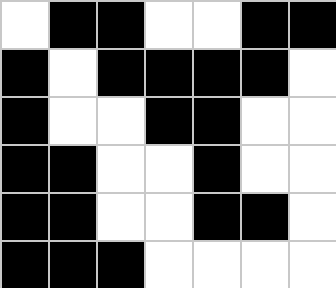[["white", "black", "black", "white", "white", "black", "black"], ["black", "white", "black", "black", "black", "black", "white"], ["black", "white", "white", "black", "black", "white", "white"], ["black", "black", "white", "white", "black", "white", "white"], ["black", "black", "white", "white", "black", "black", "white"], ["black", "black", "black", "white", "white", "white", "white"]]